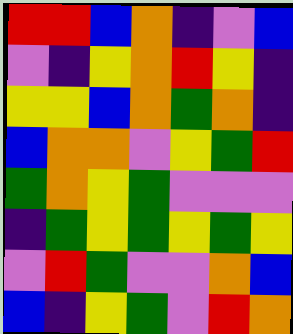[["red", "red", "blue", "orange", "indigo", "violet", "blue"], ["violet", "indigo", "yellow", "orange", "red", "yellow", "indigo"], ["yellow", "yellow", "blue", "orange", "green", "orange", "indigo"], ["blue", "orange", "orange", "violet", "yellow", "green", "red"], ["green", "orange", "yellow", "green", "violet", "violet", "violet"], ["indigo", "green", "yellow", "green", "yellow", "green", "yellow"], ["violet", "red", "green", "violet", "violet", "orange", "blue"], ["blue", "indigo", "yellow", "green", "violet", "red", "orange"]]